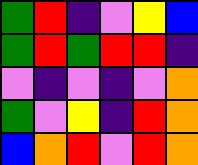[["green", "red", "indigo", "violet", "yellow", "blue"], ["green", "red", "green", "red", "red", "indigo"], ["violet", "indigo", "violet", "indigo", "violet", "orange"], ["green", "violet", "yellow", "indigo", "red", "orange"], ["blue", "orange", "red", "violet", "red", "orange"]]